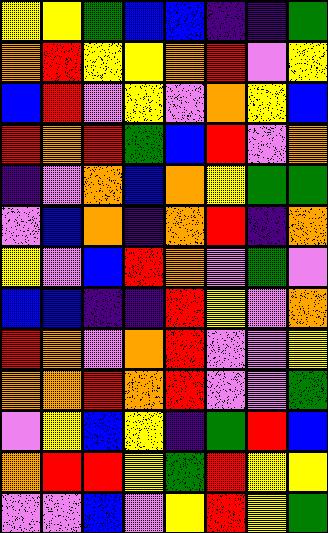[["yellow", "yellow", "green", "blue", "blue", "indigo", "indigo", "green"], ["orange", "red", "yellow", "yellow", "orange", "red", "violet", "yellow"], ["blue", "red", "violet", "yellow", "violet", "orange", "yellow", "blue"], ["red", "orange", "red", "green", "blue", "red", "violet", "orange"], ["indigo", "violet", "orange", "blue", "orange", "yellow", "green", "green"], ["violet", "blue", "orange", "indigo", "orange", "red", "indigo", "orange"], ["yellow", "violet", "blue", "red", "orange", "violet", "green", "violet"], ["blue", "blue", "indigo", "indigo", "red", "yellow", "violet", "orange"], ["red", "orange", "violet", "orange", "red", "violet", "violet", "yellow"], ["orange", "orange", "red", "orange", "red", "violet", "violet", "green"], ["violet", "yellow", "blue", "yellow", "indigo", "green", "red", "blue"], ["orange", "red", "red", "yellow", "green", "red", "yellow", "yellow"], ["violet", "violet", "blue", "violet", "yellow", "red", "yellow", "green"]]